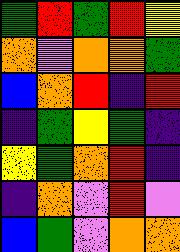[["green", "red", "green", "red", "yellow"], ["orange", "violet", "orange", "orange", "green"], ["blue", "orange", "red", "indigo", "red"], ["indigo", "green", "yellow", "green", "indigo"], ["yellow", "green", "orange", "red", "indigo"], ["indigo", "orange", "violet", "red", "violet"], ["blue", "green", "violet", "orange", "orange"]]